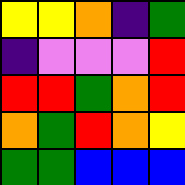[["yellow", "yellow", "orange", "indigo", "green"], ["indigo", "violet", "violet", "violet", "red"], ["red", "red", "green", "orange", "red"], ["orange", "green", "red", "orange", "yellow"], ["green", "green", "blue", "blue", "blue"]]